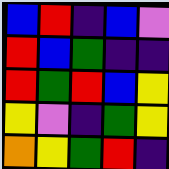[["blue", "red", "indigo", "blue", "violet"], ["red", "blue", "green", "indigo", "indigo"], ["red", "green", "red", "blue", "yellow"], ["yellow", "violet", "indigo", "green", "yellow"], ["orange", "yellow", "green", "red", "indigo"]]